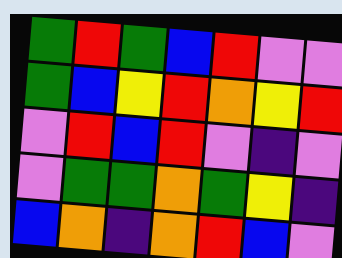[["green", "red", "green", "blue", "red", "violet", "violet"], ["green", "blue", "yellow", "red", "orange", "yellow", "red"], ["violet", "red", "blue", "red", "violet", "indigo", "violet"], ["violet", "green", "green", "orange", "green", "yellow", "indigo"], ["blue", "orange", "indigo", "orange", "red", "blue", "violet"]]